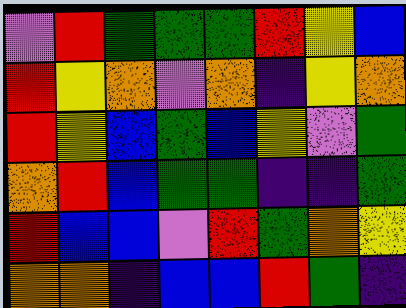[["violet", "red", "green", "green", "green", "red", "yellow", "blue"], ["red", "yellow", "orange", "violet", "orange", "indigo", "yellow", "orange"], ["red", "yellow", "blue", "green", "blue", "yellow", "violet", "green"], ["orange", "red", "blue", "green", "green", "indigo", "indigo", "green"], ["red", "blue", "blue", "violet", "red", "green", "orange", "yellow"], ["orange", "orange", "indigo", "blue", "blue", "red", "green", "indigo"]]